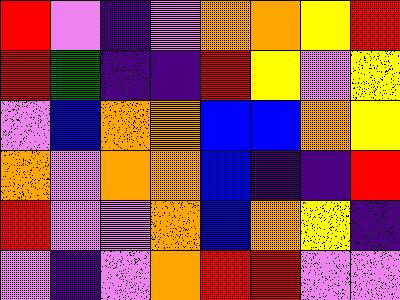[["red", "violet", "indigo", "violet", "orange", "orange", "yellow", "red"], ["red", "green", "indigo", "indigo", "red", "yellow", "violet", "yellow"], ["violet", "blue", "orange", "orange", "blue", "blue", "orange", "yellow"], ["orange", "violet", "orange", "orange", "blue", "indigo", "indigo", "red"], ["red", "violet", "violet", "orange", "blue", "orange", "yellow", "indigo"], ["violet", "indigo", "violet", "orange", "red", "red", "violet", "violet"]]